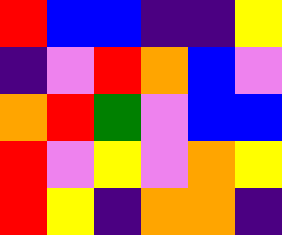[["red", "blue", "blue", "indigo", "indigo", "yellow"], ["indigo", "violet", "red", "orange", "blue", "violet"], ["orange", "red", "green", "violet", "blue", "blue"], ["red", "violet", "yellow", "violet", "orange", "yellow"], ["red", "yellow", "indigo", "orange", "orange", "indigo"]]